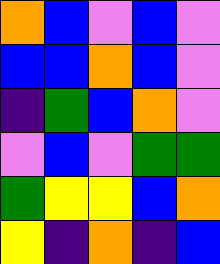[["orange", "blue", "violet", "blue", "violet"], ["blue", "blue", "orange", "blue", "violet"], ["indigo", "green", "blue", "orange", "violet"], ["violet", "blue", "violet", "green", "green"], ["green", "yellow", "yellow", "blue", "orange"], ["yellow", "indigo", "orange", "indigo", "blue"]]